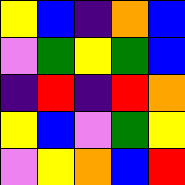[["yellow", "blue", "indigo", "orange", "blue"], ["violet", "green", "yellow", "green", "blue"], ["indigo", "red", "indigo", "red", "orange"], ["yellow", "blue", "violet", "green", "yellow"], ["violet", "yellow", "orange", "blue", "red"]]